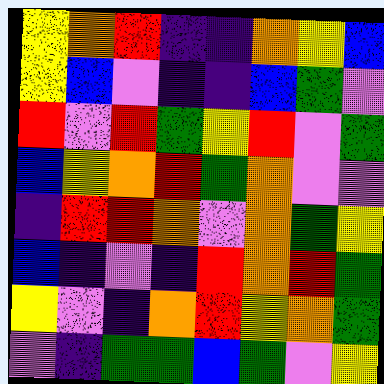[["yellow", "orange", "red", "indigo", "indigo", "orange", "yellow", "blue"], ["yellow", "blue", "violet", "indigo", "indigo", "blue", "green", "violet"], ["red", "violet", "red", "green", "yellow", "red", "violet", "green"], ["blue", "yellow", "orange", "red", "green", "orange", "violet", "violet"], ["indigo", "red", "red", "orange", "violet", "orange", "green", "yellow"], ["blue", "indigo", "violet", "indigo", "red", "orange", "red", "green"], ["yellow", "violet", "indigo", "orange", "red", "yellow", "orange", "green"], ["violet", "indigo", "green", "green", "blue", "green", "violet", "yellow"]]